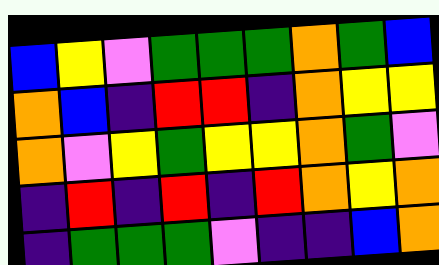[["blue", "yellow", "violet", "green", "green", "green", "orange", "green", "blue"], ["orange", "blue", "indigo", "red", "red", "indigo", "orange", "yellow", "yellow"], ["orange", "violet", "yellow", "green", "yellow", "yellow", "orange", "green", "violet"], ["indigo", "red", "indigo", "red", "indigo", "red", "orange", "yellow", "orange"], ["indigo", "green", "green", "green", "violet", "indigo", "indigo", "blue", "orange"]]